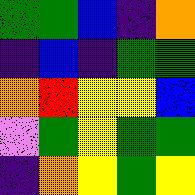[["green", "green", "blue", "indigo", "orange"], ["indigo", "blue", "indigo", "green", "green"], ["orange", "red", "yellow", "yellow", "blue"], ["violet", "green", "yellow", "green", "green"], ["indigo", "orange", "yellow", "green", "yellow"]]